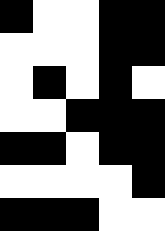[["black", "white", "white", "black", "black"], ["white", "white", "white", "black", "black"], ["white", "black", "white", "black", "white"], ["white", "white", "black", "black", "black"], ["black", "black", "white", "black", "black"], ["white", "white", "white", "white", "black"], ["black", "black", "black", "white", "white"]]